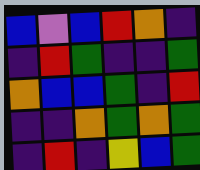[["blue", "violet", "blue", "red", "orange", "indigo"], ["indigo", "red", "green", "indigo", "indigo", "green"], ["orange", "blue", "blue", "green", "indigo", "red"], ["indigo", "indigo", "orange", "green", "orange", "green"], ["indigo", "red", "indigo", "yellow", "blue", "green"]]